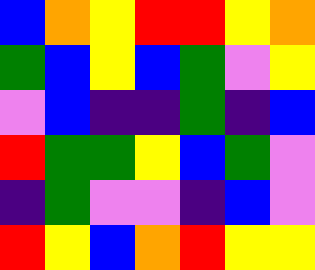[["blue", "orange", "yellow", "red", "red", "yellow", "orange"], ["green", "blue", "yellow", "blue", "green", "violet", "yellow"], ["violet", "blue", "indigo", "indigo", "green", "indigo", "blue"], ["red", "green", "green", "yellow", "blue", "green", "violet"], ["indigo", "green", "violet", "violet", "indigo", "blue", "violet"], ["red", "yellow", "blue", "orange", "red", "yellow", "yellow"]]